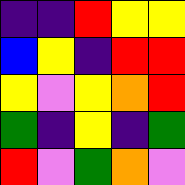[["indigo", "indigo", "red", "yellow", "yellow"], ["blue", "yellow", "indigo", "red", "red"], ["yellow", "violet", "yellow", "orange", "red"], ["green", "indigo", "yellow", "indigo", "green"], ["red", "violet", "green", "orange", "violet"]]